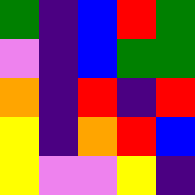[["green", "indigo", "blue", "red", "green"], ["violet", "indigo", "blue", "green", "green"], ["orange", "indigo", "red", "indigo", "red"], ["yellow", "indigo", "orange", "red", "blue"], ["yellow", "violet", "violet", "yellow", "indigo"]]